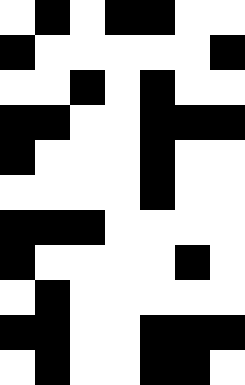[["white", "black", "white", "black", "black", "white", "white"], ["black", "white", "white", "white", "white", "white", "black"], ["white", "white", "black", "white", "black", "white", "white"], ["black", "black", "white", "white", "black", "black", "black"], ["black", "white", "white", "white", "black", "white", "white"], ["white", "white", "white", "white", "black", "white", "white"], ["black", "black", "black", "white", "white", "white", "white"], ["black", "white", "white", "white", "white", "black", "white"], ["white", "black", "white", "white", "white", "white", "white"], ["black", "black", "white", "white", "black", "black", "black"], ["white", "black", "white", "white", "black", "black", "white"]]